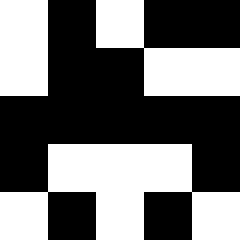[["white", "black", "white", "black", "black"], ["white", "black", "black", "white", "white"], ["black", "black", "black", "black", "black"], ["black", "white", "white", "white", "black"], ["white", "black", "white", "black", "white"]]